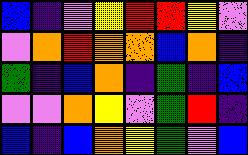[["blue", "indigo", "violet", "yellow", "red", "red", "yellow", "violet"], ["violet", "orange", "red", "orange", "orange", "blue", "orange", "indigo"], ["green", "indigo", "blue", "orange", "indigo", "green", "indigo", "blue"], ["violet", "violet", "orange", "yellow", "violet", "green", "red", "indigo"], ["blue", "indigo", "blue", "orange", "yellow", "green", "violet", "blue"]]